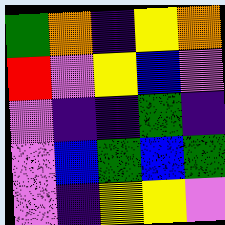[["green", "orange", "indigo", "yellow", "orange"], ["red", "violet", "yellow", "blue", "violet"], ["violet", "indigo", "indigo", "green", "indigo"], ["violet", "blue", "green", "blue", "green"], ["violet", "indigo", "yellow", "yellow", "violet"]]